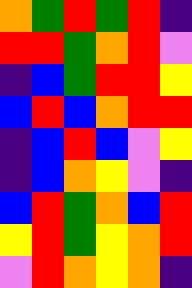[["orange", "green", "red", "green", "red", "indigo"], ["red", "red", "green", "orange", "red", "violet"], ["indigo", "blue", "green", "red", "red", "yellow"], ["blue", "red", "blue", "orange", "red", "red"], ["indigo", "blue", "red", "blue", "violet", "yellow"], ["indigo", "blue", "orange", "yellow", "violet", "indigo"], ["blue", "red", "green", "orange", "blue", "red"], ["yellow", "red", "green", "yellow", "orange", "red"], ["violet", "red", "orange", "yellow", "orange", "indigo"]]